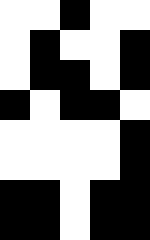[["white", "white", "black", "white", "white"], ["white", "black", "white", "white", "black"], ["white", "black", "black", "white", "black"], ["black", "white", "black", "black", "white"], ["white", "white", "white", "white", "black"], ["white", "white", "white", "white", "black"], ["black", "black", "white", "black", "black"], ["black", "black", "white", "black", "black"]]